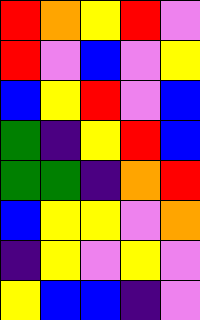[["red", "orange", "yellow", "red", "violet"], ["red", "violet", "blue", "violet", "yellow"], ["blue", "yellow", "red", "violet", "blue"], ["green", "indigo", "yellow", "red", "blue"], ["green", "green", "indigo", "orange", "red"], ["blue", "yellow", "yellow", "violet", "orange"], ["indigo", "yellow", "violet", "yellow", "violet"], ["yellow", "blue", "blue", "indigo", "violet"]]